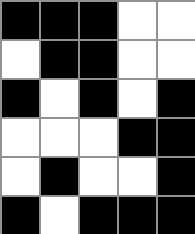[["black", "black", "black", "white", "white"], ["white", "black", "black", "white", "white"], ["black", "white", "black", "white", "black"], ["white", "white", "white", "black", "black"], ["white", "black", "white", "white", "black"], ["black", "white", "black", "black", "black"]]